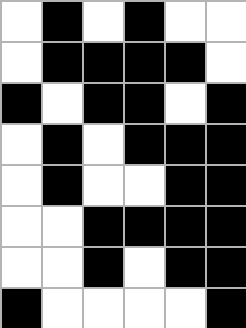[["white", "black", "white", "black", "white", "white"], ["white", "black", "black", "black", "black", "white"], ["black", "white", "black", "black", "white", "black"], ["white", "black", "white", "black", "black", "black"], ["white", "black", "white", "white", "black", "black"], ["white", "white", "black", "black", "black", "black"], ["white", "white", "black", "white", "black", "black"], ["black", "white", "white", "white", "white", "black"]]